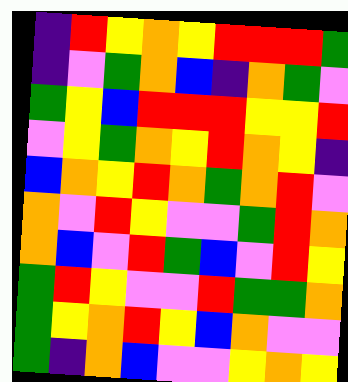[["indigo", "red", "yellow", "orange", "yellow", "red", "red", "red", "green"], ["indigo", "violet", "green", "orange", "blue", "indigo", "orange", "green", "violet"], ["green", "yellow", "blue", "red", "red", "red", "yellow", "yellow", "red"], ["violet", "yellow", "green", "orange", "yellow", "red", "orange", "yellow", "indigo"], ["blue", "orange", "yellow", "red", "orange", "green", "orange", "red", "violet"], ["orange", "violet", "red", "yellow", "violet", "violet", "green", "red", "orange"], ["orange", "blue", "violet", "red", "green", "blue", "violet", "red", "yellow"], ["green", "red", "yellow", "violet", "violet", "red", "green", "green", "orange"], ["green", "yellow", "orange", "red", "yellow", "blue", "orange", "violet", "violet"], ["green", "indigo", "orange", "blue", "violet", "violet", "yellow", "orange", "yellow"]]